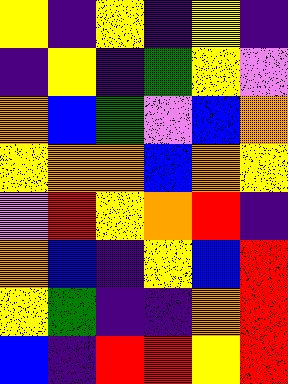[["yellow", "indigo", "yellow", "indigo", "yellow", "indigo"], ["indigo", "yellow", "indigo", "green", "yellow", "violet"], ["orange", "blue", "green", "violet", "blue", "orange"], ["yellow", "orange", "orange", "blue", "orange", "yellow"], ["violet", "red", "yellow", "orange", "red", "indigo"], ["orange", "blue", "indigo", "yellow", "blue", "red"], ["yellow", "green", "indigo", "indigo", "orange", "red"], ["blue", "indigo", "red", "red", "yellow", "red"]]